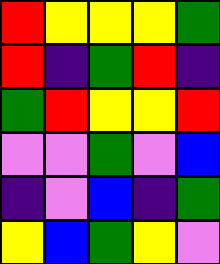[["red", "yellow", "yellow", "yellow", "green"], ["red", "indigo", "green", "red", "indigo"], ["green", "red", "yellow", "yellow", "red"], ["violet", "violet", "green", "violet", "blue"], ["indigo", "violet", "blue", "indigo", "green"], ["yellow", "blue", "green", "yellow", "violet"]]